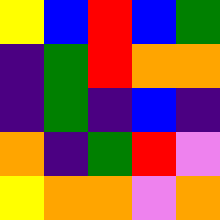[["yellow", "blue", "red", "blue", "green"], ["indigo", "green", "red", "orange", "orange"], ["indigo", "green", "indigo", "blue", "indigo"], ["orange", "indigo", "green", "red", "violet"], ["yellow", "orange", "orange", "violet", "orange"]]